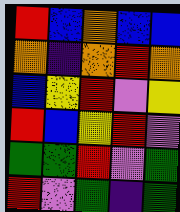[["red", "blue", "orange", "blue", "blue"], ["orange", "indigo", "orange", "red", "orange"], ["blue", "yellow", "red", "violet", "yellow"], ["red", "blue", "yellow", "red", "violet"], ["green", "green", "red", "violet", "green"], ["red", "violet", "green", "indigo", "green"]]